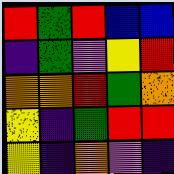[["red", "green", "red", "blue", "blue"], ["indigo", "green", "violet", "yellow", "red"], ["orange", "orange", "red", "green", "orange"], ["yellow", "indigo", "green", "red", "red"], ["yellow", "indigo", "orange", "violet", "indigo"]]